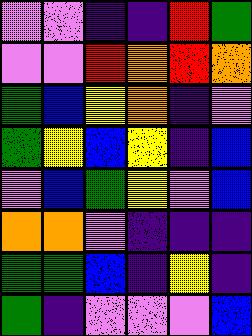[["violet", "violet", "indigo", "indigo", "red", "green"], ["violet", "violet", "red", "orange", "red", "orange"], ["green", "blue", "yellow", "orange", "indigo", "violet"], ["green", "yellow", "blue", "yellow", "indigo", "blue"], ["violet", "blue", "green", "yellow", "violet", "blue"], ["orange", "orange", "violet", "indigo", "indigo", "indigo"], ["green", "green", "blue", "indigo", "yellow", "indigo"], ["green", "indigo", "violet", "violet", "violet", "blue"]]